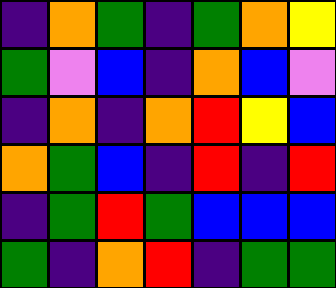[["indigo", "orange", "green", "indigo", "green", "orange", "yellow"], ["green", "violet", "blue", "indigo", "orange", "blue", "violet"], ["indigo", "orange", "indigo", "orange", "red", "yellow", "blue"], ["orange", "green", "blue", "indigo", "red", "indigo", "red"], ["indigo", "green", "red", "green", "blue", "blue", "blue"], ["green", "indigo", "orange", "red", "indigo", "green", "green"]]